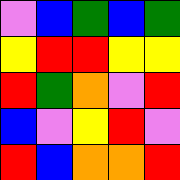[["violet", "blue", "green", "blue", "green"], ["yellow", "red", "red", "yellow", "yellow"], ["red", "green", "orange", "violet", "red"], ["blue", "violet", "yellow", "red", "violet"], ["red", "blue", "orange", "orange", "red"]]